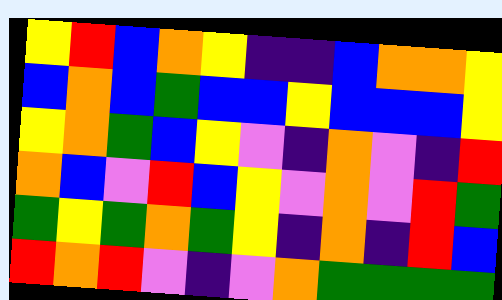[["yellow", "red", "blue", "orange", "yellow", "indigo", "indigo", "blue", "orange", "orange", "yellow"], ["blue", "orange", "blue", "green", "blue", "blue", "yellow", "blue", "blue", "blue", "yellow"], ["yellow", "orange", "green", "blue", "yellow", "violet", "indigo", "orange", "violet", "indigo", "red"], ["orange", "blue", "violet", "red", "blue", "yellow", "violet", "orange", "violet", "red", "green"], ["green", "yellow", "green", "orange", "green", "yellow", "indigo", "orange", "indigo", "red", "blue"], ["red", "orange", "red", "violet", "indigo", "violet", "orange", "green", "green", "green", "green"]]